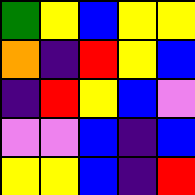[["green", "yellow", "blue", "yellow", "yellow"], ["orange", "indigo", "red", "yellow", "blue"], ["indigo", "red", "yellow", "blue", "violet"], ["violet", "violet", "blue", "indigo", "blue"], ["yellow", "yellow", "blue", "indigo", "red"]]